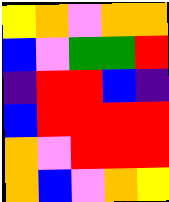[["yellow", "orange", "violet", "orange", "orange"], ["blue", "violet", "green", "green", "red"], ["indigo", "red", "red", "blue", "indigo"], ["blue", "red", "red", "red", "red"], ["orange", "violet", "red", "red", "red"], ["orange", "blue", "violet", "orange", "yellow"]]